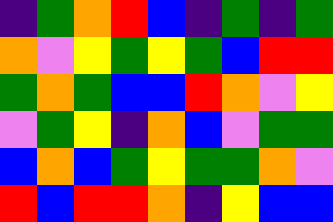[["indigo", "green", "orange", "red", "blue", "indigo", "green", "indigo", "green"], ["orange", "violet", "yellow", "green", "yellow", "green", "blue", "red", "red"], ["green", "orange", "green", "blue", "blue", "red", "orange", "violet", "yellow"], ["violet", "green", "yellow", "indigo", "orange", "blue", "violet", "green", "green"], ["blue", "orange", "blue", "green", "yellow", "green", "green", "orange", "violet"], ["red", "blue", "red", "red", "orange", "indigo", "yellow", "blue", "blue"]]